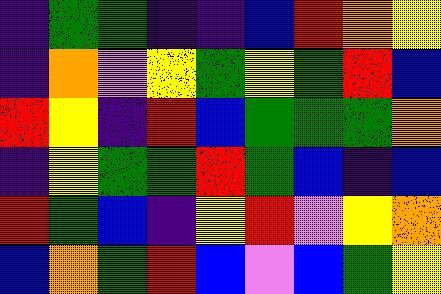[["indigo", "green", "green", "indigo", "indigo", "blue", "red", "orange", "yellow"], ["indigo", "orange", "violet", "yellow", "green", "yellow", "green", "red", "blue"], ["red", "yellow", "indigo", "red", "blue", "green", "green", "green", "orange"], ["indigo", "yellow", "green", "green", "red", "green", "blue", "indigo", "blue"], ["red", "green", "blue", "indigo", "yellow", "red", "violet", "yellow", "orange"], ["blue", "orange", "green", "red", "blue", "violet", "blue", "green", "yellow"]]